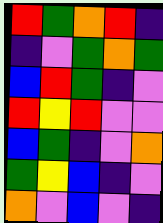[["red", "green", "orange", "red", "indigo"], ["indigo", "violet", "green", "orange", "green"], ["blue", "red", "green", "indigo", "violet"], ["red", "yellow", "red", "violet", "violet"], ["blue", "green", "indigo", "violet", "orange"], ["green", "yellow", "blue", "indigo", "violet"], ["orange", "violet", "blue", "violet", "indigo"]]